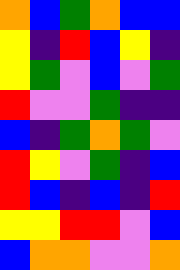[["orange", "blue", "green", "orange", "blue", "blue"], ["yellow", "indigo", "red", "blue", "yellow", "indigo"], ["yellow", "green", "violet", "blue", "violet", "green"], ["red", "violet", "violet", "green", "indigo", "indigo"], ["blue", "indigo", "green", "orange", "green", "violet"], ["red", "yellow", "violet", "green", "indigo", "blue"], ["red", "blue", "indigo", "blue", "indigo", "red"], ["yellow", "yellow", "red", "red", "violet", "blue"], ["blue", "orange", "orange", "violet", "violet", "orange"]]